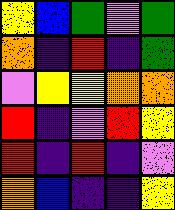[["yellow", "blue", "green", "violet", "green"], ["orange", "indigo", "red", "indigo", "green"], ["violet", "yellow", "yellow", "orange", "orange"], ["red", "indigo", "violet", "red", "yellow"], ["red", "indigo", "red", "indigo", "violet"], ["orange", "blue", "indigo", "indigo", "yellow"]]